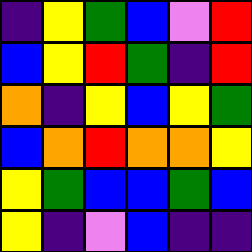[["indigo", "yellow", "green", "blue", "violet", "red"], ["blue", "yellow", "red", "green", "indigo", "red"], ["orange", "indigo", "yellow", "blue", "yellow", "green"], ["blue", "orange", "red", "orange", "orange", "yellow"], ["yellow", "green", "blue", "blue", "green", "blue"], ["yellow", "indigo", "violet", "blue", "indigo", "indigo"]]